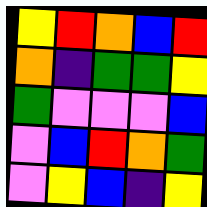[["yellow", "red", "orange", "blue", "red"], ["orange", "indigo", "green", "green", "yellow"], ["green", "violet", "violet", "violet", "blue"], ["violet", "blue", "red", "orange", "green"], ["violet", "yellow", "blue", "indigo", "yellow"]]